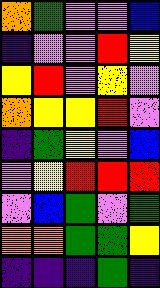[["orange", "green", "violet", "violet", "blue"], ["indigo", "violet", "violet", "red", "yellow"], ["yellow", "red", "violet", "yellow", "violet"], ["orange", "yellow", "yellow", "red", "violet"], ["indigo", "green", "yellow", "violet", "blue"], ["violet", "yellow", "red", "red", "red"], ["violet", "blue", "green", "violet", "green"], ["orange", "orange", "green", "green", "yellow"], ["indigo", "indigo", "indigo", "green", "indigo"]]